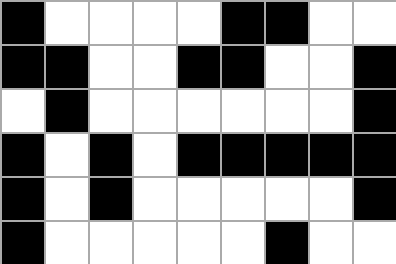[["black", "white", "white", "white", "white", "black", "black", "white", "white"], ["black", "black", "white", "white", "black", "black", "white", "white", "black"], ["white", "black", "white", "white", "white", "white", "white", "white", "black"], ["black", "white", "black", "white", "black", "black", "black", "black", "black"], ["black", "white", "black", "white", "white", "white", "white", "white", "black"], ["black", "white", "white", "white", "white", "white", "black", "white", "white"]]